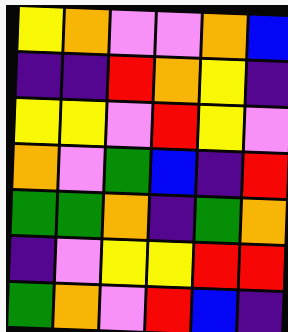[["yellow", "orange", "violet", "violet", "orange", "blue"], ["indigo", "indigo", "red", "orange", "yellow", "indigo"], ["yellow", "yellow", "violet", "red", "yellow", "violet"], ["orange", "violet", "green", "blue", "indigo", "red"], ["green", "green", "orange", "indigo", "green", "orange"], ["indigo", "violet", "yellow", "yellow", "red", "red"], ["green", "orange", "violet", "red", "blue", "indigo"]]